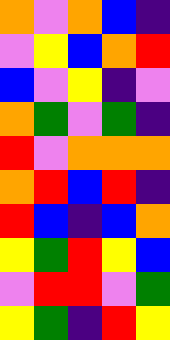[["orange", "violet", "orange", "blue", "indigo"], ["violet", "yellow", "blue", "orange", "red"], ["blue", "violet", "yellow", "indigo", "violet"], ["orange", "green", "violet", "green", "indigo"], ["red", "violet", "orange", "orange", "orange"], ["orange", "red", "blue", "red", "indigo"], ["red", "blue", "indigo", "blue", "orange"], ["yellow", "green", "red", "yellow", "blue"], ["violet", "red", "red", "violet", "green"], ["yellow", "green", "indigo", "red", "yellow"]]